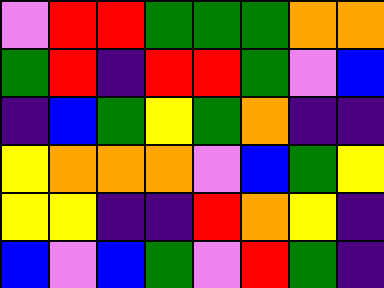[["violet", "red", "red", "green", "green", "green", "orange", "orange"], ["green", "red", "indigo", "red", "red", "green", "violet", "blue"], ["indigo", "blue", "green", "yellow", "green", "orange", "indigo", "indigo"], ["yellow", "orange", "orange", "orange", "violet", "blue", "green", "yellow"], ["yellow", "yellow", "indigo", "indigo", "red", "orange", "yellow", "indigo"], ["blue", "violet", "blue", "green", "violet", "red", "green", "indigo"]]